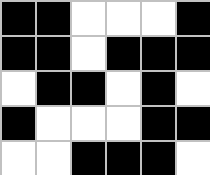[["black", "black", "white", "white", "white", "black"], ["black", "black", "white", "black", "black", "black"], ["white", "black", "black", "white", "black", "white"], ["black", "white", "white", "white", "black", "black"], ["white", "white", "black", "black", "black", "white"]]